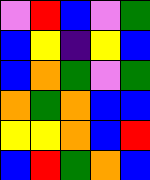[["violet", "red", "blue", "violet", "green"], ["blue", "yellow", "indigo", "yellow", "blue"], ["blue", "orange", "green", "violet", "green"], ["orange", "green", "orange", "blue", "blue"], ["yellow", "yellow", "orange", "blue", "red"], ["blue", "red", "green", "orange", "blue"]]